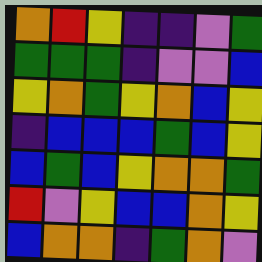[["orange", "red", "yellow", "indigo", "indigo", "violet", "green"], ["green", "green", "green", "indigo", "violet", "violet", "blue"], ["yellow", "orange", "green", "yellow", "orange", "blue", "yellow"], ["indigo", "blue", "blue", "blue", "green", "blue", "yellow"], ["blue", "green", "blue", "yellow", "orange", "orange", "green"], ["red", "violet", "yellow", "blue", "blue", "orange", "yellow"], ["blue", "orange", "orange", "indigo", "green", "orange", "violet"]]